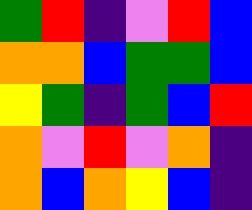[["green", "red", "indigo", "violet", "red", "blue"], ["orange", "orange", "blue", "green", "green", "blue"], ["yellow", "green", "indigo", "green", "blue", "red"], ["orange", "violet", "red", "violet", "orange", "indigo"], ["orange", "blue", "orange", "yellow", "blue", "indigo"]]